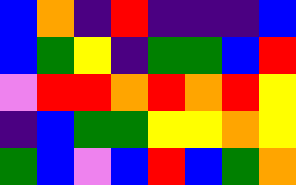[["blue", "orange", "indigo", "red", "indigo", "indigo", "indigo", "blue"], ["blue", "green", "yellow", "indigo", "green", "green", "blue", "red"], ["violet", "red", "red", "orange", "red", "orange", "red", "yellow"], ["indigo", "blue", "green", "green", "yellow", "yellow", "orange", "yellow"], ["green", "blue", "violet", "blue", "red", "blue", "green", "orange"]]